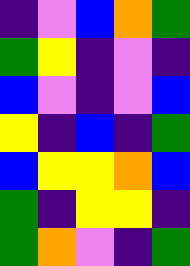[["indigo", "violet", "blue", "orange", "green"], ["green", "yellow", "indigo", "violet", "indigo"], ["blue", "violet", "indigo", "violet", "blue"], ["yellow", "indigo", "blue", "indigo", "green"], ["blue", "yellow", "yellow", "orange", "blue"], ["green", "indigo", "yellow", "yellow", "indigo"], ["green", "orange", "violet", "indigo", "green"]]